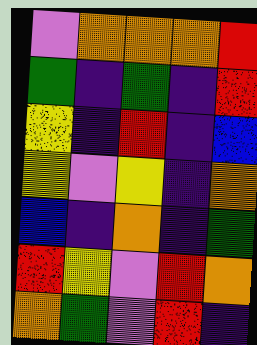[["violet", "orange", "orange", "orange", "red"], ["green", "indigo", "green", "indigo", "red"], ["yellow", "indigo", "red", "indigo", "blue"], ["yellow", "violet", "yellow", "indigo", "orange"], ["blue", "indigo", "orange", "indigo", "green"], ["red", "yellow", "violet", "red", "orange"], ["orange", "green", "violet", "red", "indigo"]]